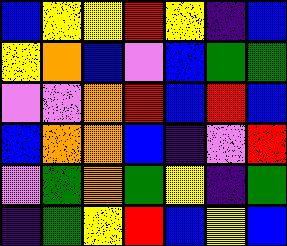[["blue", "yellow", "yellow", "red", "yellow", "indigo", "blue"], ["yellow", "orange", "blue", "violet", "blue", "green", "green"], ["violet", "violet", "orange", "red", "blue", "red", "blue"], ["blue", "orange", "orange", "blue", "indigo", "violet", "red"], ["violet", "green", "orange", "green", "yellow", "indigo", "green"], ["indigo", "green", "yellow", "red", "blue", "yellow", "blue"]]